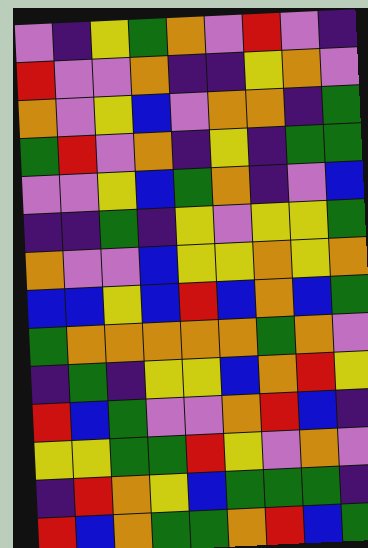[["violet", "indigo", "yellow", "green", "orange", "violet", "red", "violet", "indigo"], ["red", "violet", "violet", "orange", "indigo", "indigo", "yellow", "orange", "violet"], ["orange", "violet", "yellow", "blue", "violet", "orange", "orange", "indigo", "green"], ["green", "red", "violet", "orange", "indigo", "yellow", "indigo", "green", "green"], ["violet", "violet", "yellow", "blue", "green", "orange", "indigo", "violet", "blue"], ["indigo", "indigo", "green", "indigo", "yellow", "violet", "yellow", "yellow", "green"], ["orange", "violet", "violet", "blue", "yellow", "yellow", "orange", "yellow", "orange"], ["blue", "blue", "yellow", "blue", "red", "blue", "orange", "blue", "green"], ["green", "orange", "orange", "orange", "orange", "orange", "green", "orange", "violet"], ["indigo", "green", "indigo", "yellow", "yellow", "blue", "orange", "red", "yellow"], ["red", "blue", "green", "violet", "violet", "orange", "red", "blue", "indigo"], ["yellow", "yellow", "green", "green", "red", "yellow", "violet", "orange", "violet"], ["indigo", "red", "orange", "yellow", "blue", "green", "green", "green", "indigo"], ["red", "blue", "orange", "green", "green", "orange", "red", "blue", "green"]]